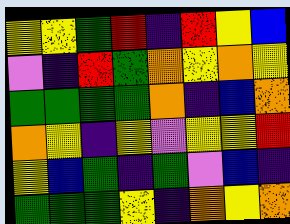[["yellow", "yellow", "green", "red", "indigo", "red", "yellow", "blue"], ["violet", "indigo", "red", "green", "orange", "yellow", "orange", "yellow"], ["green", "green", "green", "green", "orange", "indigo", "blue", "orange"], ["orange", "yellow", "indigo", "yellow", "violet", "yellow", "yellow", "red"], ["yellow", "blue", "green", "indigo", "green", "violet", "blue", "indigo"], ["green", "green", "green", "yellow", "indigo", "orange", "yellow", "orange"]]